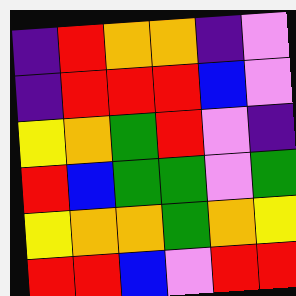[["indigo", "red", "orange", "orange", "indigo", "violet"], ["indigo", "red", "red", "red", "blue", "violet"], ["yellow", "orange", "green", "red", "violet", "indigo"], ["red", "blue", "green", "green", "violet", "green"], ["yellow", "orange", "orange", "green", "orange", "yellow"], ["red", "red", "blue", "violet", "red", "red"]]